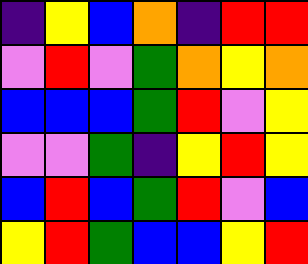[["indigo", "yellow", "blue", "orange", "indigo", "red", "red"], ["violet", "red", "violet", "green", "orange", "yellow", "orange"], ["blue", "blue", "blue", "green", "red", "violet", "yellow"], ["violet", "violet", "green", "indigo", "yellow", "red", "yellow"], ["blue", "red", "blue", "green", "red", "violet", "blue"], ["yellow", "red", "green", "blue", "blue", "yellow", "red"]]